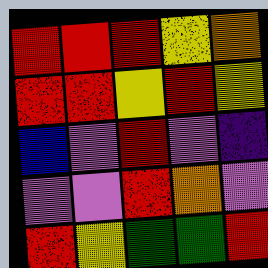[["red", "red", "red", "yellow", "orange"], ["red", "red", "yellow", "red", "yellow"], ["blue", "violet", "red", "violet", "indigo"], ["violet", "violet", "red", "orange", "violet"], ["red", "yellow", "green", "green", "red"]]